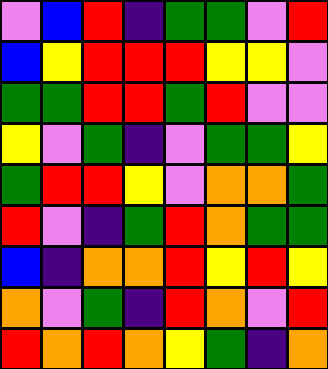[["violet", "blue", "red", "indigo", "green", "green", "violet", "red"], ["blue", "yellow", "red", "red", "red", "yellow", "yellow", "violet"], ["green", "green", "red", "red", "green", "red", "violet", "violet"], ["yellow", "violet", "green", "indigo", "violet", "green", "green", "yellow"], ["green", "red", "red", "yellow", "violet", "orange", "orange", "green"], ["red", "violet", "indigo", "green", "red", "orange", "green", "green"], ["blue", "indigo", "orange", "orange", "red", "yellow", "red", "yellow"], ["orange", "violet", "green", "indigo", "red", "orange", "violet", "red"], ["red", "orange", "red", "orange", "yellow", "green", "indigo", "orange"]]